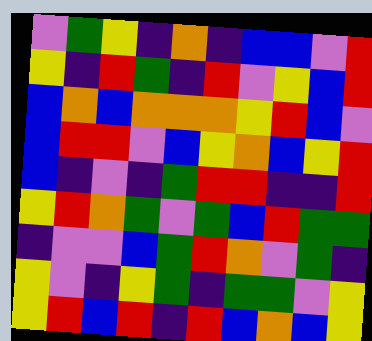[["violet", "green", "yellow", "indigo", "orange", "indigo", "blue", "blue", "violet", "red"], ["yellow", "indigo", "red", "green", "indigo", "red", "violet", "yellow", "blue", "red"], ["blue", "orange", "blue", "orange", "orange", "orange", "yellow", "red", "blue", "violet"], ["blue", "red", "red", "violet", "blue", "yellow", "orange", "blue", "yellow", "red"], ["blue", "indigo", "violet", "indigo", "green", "red", "red", "indigo", "indigo", "red"], ["yellow", "red", "orange", "green", "violet", "green", "blue", "red", "green", "green"], ["indigo", "violet", "violet", "blue", "green", "red", "orange", "violet", "green", "indigo"], ["yellow", "violet", "indigo", "yellow", "green", "indigo", "green", "green", "violet", "yellow"], ["yellow", "red", "blue", "red", "indigo", "red", "blue", "orange", "blue", "yellow"]]